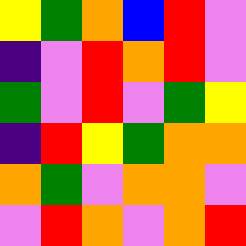[["yellow", "green", "orange", "blue", "red", "violet"], ["indigo", "violet", "red", "orange", "red", "violet"], ["green", "violet", "red", "violet", "green", "yellow"], ["indigo", "red", "yellow", "green", "orange", "orange"], ["orange", "green", "violet", "orange", "orange", "violet"], ["violet", "red", "orange", "violet", "orange", "red"]]